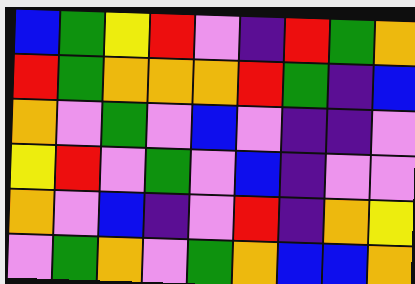[["blue", "green", "yellow", "red", "violet", "indigo", "red", "green", "orange"], ["red", "green", "orange", "orange", "orange", "red", "green", "indigo", "blue"], ["orange", "violet", "green", "violet", "blue", "violet", "indigo", "indigo", "violet"], ["yellow", "red", "violet", "green", "violet", "blue", "indigo", "violet", "violet"], ["orange", "violet", "blue", "indigo", "violet", "red", "indigo", "orange", "yellow"], ["violet", "green", "orange", "violet", "green", "orange", "blue", "blue", "orange"]]